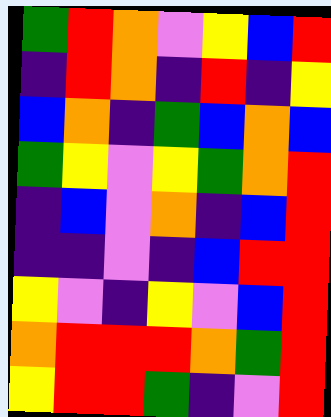[["green", "red", "orange", "violet", "yellow", "blue", "red"], ["indigo", "red", "orange", "indigo", "red", "indigo", "yellow"], ["blue", "orange", "indigo", "green", "blue", "orange", "blue"], ["green", "yellow", "violet", "yellow", "green", "orange", "red"], ["indigo", "blue", "violet", "orange", "indigo", "blue", "red"], ["indigo", "indigo", "violet", "indigo", "blue", "red", "red"], ["yellow", "violet", "indigo", "yellow", "violet", "blue", "red"], ["orange", "red", "red", "red", "orange", "green", "red"], ["yellow", "red", "red", "green", "indigo", "violet", "red"]]